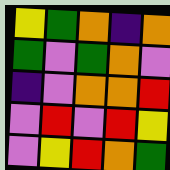[["yellow", "green", "orange", "indigo", "orange"], ["green", "violet", "green", "orange", "violet"], ["indigo", "violet", "orange", "orange", "red"], ["violet", "red", "violet", "red", "yellow"], ["violet", "yellow", "red", "orange", "green"]]